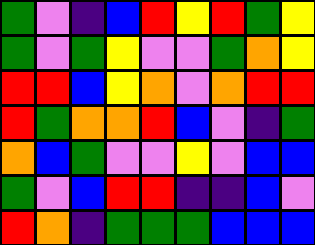[["green", "violet", "indigo", "blue", "red", "yellow", "red", "green", "yellow"], ["green", "violet", "green", "yellow", "violet", "violet", "green", "orange", "yellow"], ["red", "red", "blue", "yellow", "orange", "violet", "orange", "red", "red"], ["red", "green", "orange", "orange", "red", "blue", "violet", "indigo", "green"], ["orange", "blue", "green", "violet", "violet", "yellow", "violet", "blue", "blue"], ["green", "violet", "blue", "red", "red", "indigo", "indigo", "blue", "violet"], ["red", "orange", "indigo", "green", "green", "green", "blue", "blue", "blue"]]